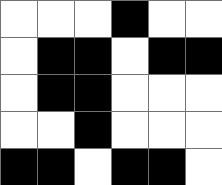[["white", "white", "white", "black", "white", "white"], ["white", "black", "black", "white", "black", "black"], ["white", "black", "black", "white", "white", "white"], ["white", "white", "black", "white", "white", "white"], ["black", "black", "white", "black", "black", "white"]]